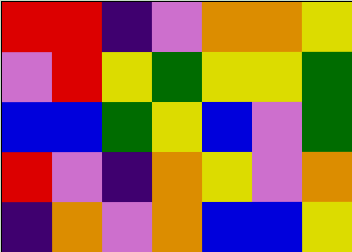[["red", "red", "indigo", "violet", "orange", "orange", "yellow"], ["violet", "red", "yellow", "green", "yellow", "yellow", "green"], ["blue", "blue", "green", "yellow", "blue", "violet", "green"], ["red", "violet", "indigo", "orange", "yellow", "violet", "orange"], ["indigo", "orange", "violet", "orange", "blue", "blue", "yellow"]]